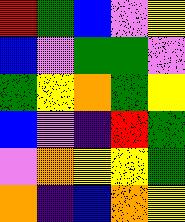[["red", "green", "blue", "violet", "yellow"], ["blue", "violet", "green", "green", "violet"], ["green", "yellow", "orange", "green", "yellow"], ["blue", "violet", "indigo", "red", "green"], ["violet", "orange", "yellow", "yellow", "green"], ["orange", "indigo", "blue", "orange", "yellow"]]